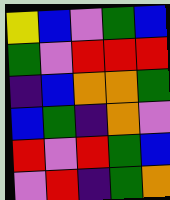[["yellow", "blue", "violet", "green", "blue"], ["green", "violet", "red", "red", "red"], ["indigo", "blue", "orange", "orange", "green"], ["blue", "green", "indigo", "orange", "violet"], ["red", "violet", "red", "green", "blue"], ["violet", "red", "indigo", "green", "orange"]]